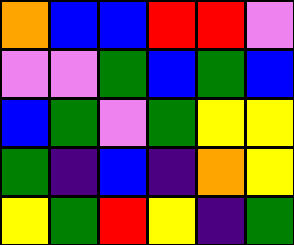[["orange", "blue", "blue", "red", "red", "violet"], ["violet", "violet", "green", "blue", "green", "blue"], ["blue", "green", "violet", "green", "yellow", "yellow"], ["green", "indigo", "blue", "indigo", "orange", "yellow"], ["yellow", "green", "red", "yellow", "indigo", "green"]]